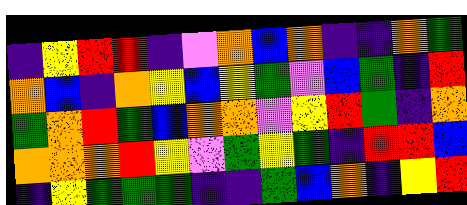[["indigo", "yellow", "red", "red", "indigo", "violet", "orange", "blue", "orange", "indigo", "indigo", "orange", "green"], ["orange", "blue", "indigo", "orange", "yellow", "blue", "yellow", "green", "violet", "blue", "green", "indigo", "red"], ["green", "orange", "red", "green", "blue", "orange", "orange", "violet", "yellow", "red", "green", "indigo", "orange"], ["orange", "orange", "orange", "red", "yellow", "violet", "green", "yellow", "green", "indigo", "red", "red", "blue"], ["indigo", "yellow", "green", "green", "green", "indigo", "indigo", "green", "blue", "orange", "indigo", "yellow", "red"]]